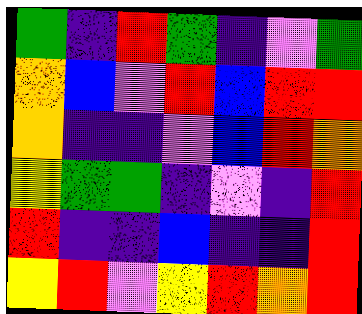[["green", "indigo", "red", "green", "indigo", "violet", "green"], ["orange", "blue", "violet", "red", "blue", "red", "red"], ["orange", "indigo", "indigo", "violet", "blue", "red", "orange"], ["yellow", "green", "green", "indigo", "violet", "indigo", "red"], ["red", "indigo", "indigo", "blue", "indigo", "indigo", "red"], ["yellow", "red", "violet", "yellow", "red", "orange", "red"]]